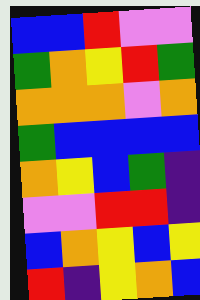[["blue", "blue", "red", "violet", "violet"], ["green", "orange", "yellow", "red", "green"], ["orange", "orange", "orange", "violet", "orange"], ["green", "blue", "blue", "blue", "blue"], ["orange", "yellow", "blue", "green", "indigo"], ["violet", "violet", "red", "red", "indigo"], ["blue", "orange", "yellow", "blue", "yellow"], ["red", "indigo", "yellow", "orange", "blue"]]